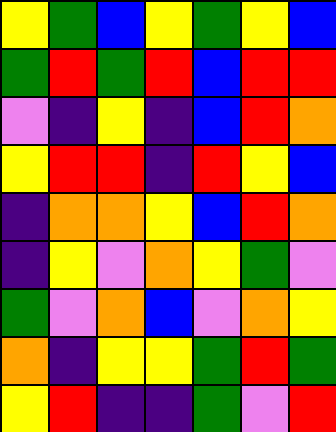[["yellow", "green", "blue", "yellow", "green", "yellow", "blue"], ["green", "red", "green", "red", "blue", "red", "red"], ["violet", "indigo", "yellow", "indigo", "blue", "red", "orange"], ["yellow", "red", "red", "indigo", "red", "yellow", "blue"], ["indigo", "orange", "orange", "yellow", "blue", "red", "orange"], ["indigo", "yellow", "violet", "orange", "yellow", "green", "violet"], ["green", "violet", "orange", "blue", "violet", "orange", "yellow"], ["orange", "indigo", "yellow", "yellow", "green", "red", "green"], ["yellow", "red", "indigo", "indigo", "green", "violet", "red"]]